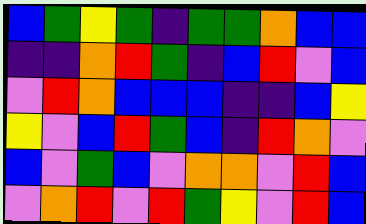[["blue", "green", "yellow", "green", "indigo", "green", "green", "orange", "blue", "blue"], ["indigo", "indigo", "orange", "red", "green", "indigo", "blue", "red", "violet", "blue"], ["violet", "red", "orange", "blue", "blue", "blue", "indigo", "indigo", "blue", "yellow"], ["yellow", "violet", "blue", "red", "green", "blue", "indigo", "red", "orange", "violet"], ["blue", "violet", "green", "blue", "violet", "orange", "orange", "violet", "red", "blue"], ["violet", "orange", "red", "violet", "red", "green", "yellow", "violet", "red", "blue"]]